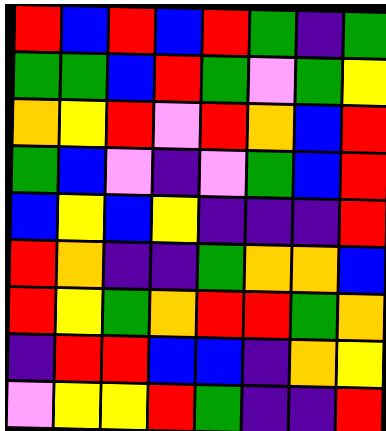[["red", "blue", "red", "blue", "red", "green", "indigo", "green"], ["green", "green", "blue", "red", "green", "violet", "green", "yellow"], ["orange", "yellow", "red", "violet", "red", "orange", "blue", "red"], ["green", "blue", "violet", "indigo", "violet", "green", "blue", "red"], ["blue", "yellow", "blue", "yellow", "indigo", "indigo", "indigo", "red"], ["red", "orange", "indigo", "indigo", "green", "orange", "orange", "blue"], ["red", "yellow", "green", "orange", "red", "red", "green", "orange"], ["indigo", "red", "red", "blue", "blue", "indigo", "orange", "yellow"], ["violet", "yellow", "yellow", "red", "green", "indigo", "indigo", "red"]]